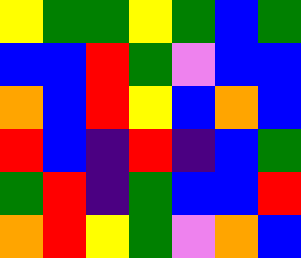[["yellow", "green", "green", "yellow", "green", "blue", "green"], ["blue", "blue", "red", "green", "violet", "blue", "blue"], ["orange", "blue", "red", "yellow", "blue", "orange", "blue"], ["red", "blue", "indigo", "red", "indigo", "blue", "green"], ["green", "red", "indigo", "green", "blue", "blue", "red"], ["orange", "red", "yellow", "green", "violet", "orange", "blue"]]